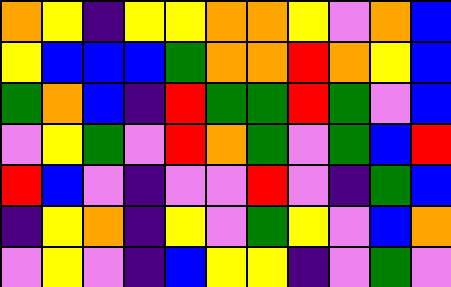[["orange", "yellow", "indigo", "yellow", "yellow", "orange", "orange", "yellow", "violet", "orange", "blue"], ["yellow", "blue", "blue", "blue", "green", "orange", "orange", "red", "orange", "yellow", "blue"], ["green", "orange", "blue", "indigo", "red", "green", "green", "red", "green", "violet", "blue"], ["violet", "yellow", "green", "violet", "red", "orange", "green", "violet", "green", "blue", "red"], ["red", "blue", "violet", "indigo", "violet", "violet", "red", "violet", "indigo", "green", "blue"], ["indigo", "yellow", "orange", "indigo", "yellow", "violet", "green", "yellow", "violet", "blue", "orange"], ["violet", "yellow", "violet", "indigo", "blue", "yellow", "yellow", "indigo", "violet", "green", "violet"]]